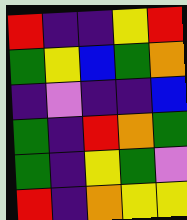[["red", "indigo", "indigo", "yellow", "red"], ["green", "yellow", "blue", "green", "orange"], ["indigo", "violet", "indigo", "indigo", "blue"], ["green", "indigo", "red", "orange", "green"], ["green", "indigo", "yellow", "green", "violet"], ["red", "indigo", "orange", "yellow", "yellow"]]